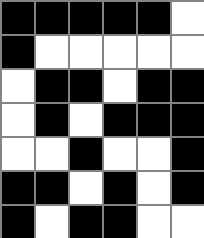[["black", "black", "black", "black", "black", "white"], ["black", "white", "white", "white", "white", "white"], ["white", "black", "black", "white", "black", "black"], ["white", "black", "white", "black", "black", "black"], ["white", "white", "black", "white", "white", "black"], ["black", "black", "white", "black", "white", "black"], ["black", "white", "black", "black", "white", "white"]]